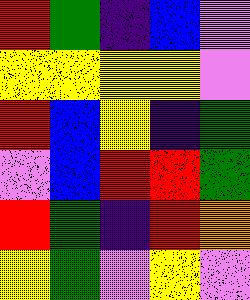[["red", "green", "indigo", "blue", "violet"], ["yellow", "yellow", "yellow", "yellow", "violet"], ["red", "blue", "yellow", "indigo", "green"], ["violet", "blue", "red", "red", "green"], ["red", "green", "indigo", "red", "orange"], ["yellow", "green", "violet", "yellow", "violet"]]